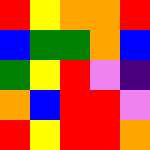[["red", "yellow", "orange", "orange", "red"], ["blue", "green", "green", "orange", "blue"], ["green", "yellow", "red", "violet", "indigo"], ["orange", "blue", "red", "red", "violet"], ["red", "yellow", "red", "red", "orange"]]